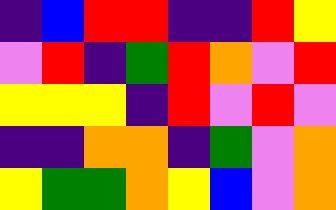[["indigo", "blue", "red", "red", "indigo", "indigo", "red", "yellow"], ["violet", "red", "indigo", "green", "red", "orange", "violet", "red"], ["yellow", "yellow", "yellow", "indigo", "red", "violet", "red", "violet"], ["indigo", "indigo", "orange", "orange", "indigo", "green", "violet", "orange"], ["yellow", "green", "green", "orange", "yellow", "blue", "violet", "orange"]]